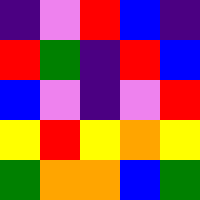[["indigo", "violet", "red", "blue", "indigo"], ["red", "green", "indigo", "red", "blue"], ["blue", "violet", "indigo", "violet", "red"], ["yellow", "red", "yellow", "orange", "yellow"], ["green", "orange", "orange", "blue", "green"]]